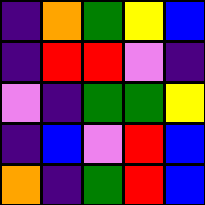[["indigo", "orange", "green", "yellow", "blue"], ["indigo", "red", "red", "violet", "indigo"], ["violet", "indigo", "green", "green", "yellow"], ["indigo", "blue", "violet", "red", "blue"], ["orange", "indigo", "green", "red", "blue"]]